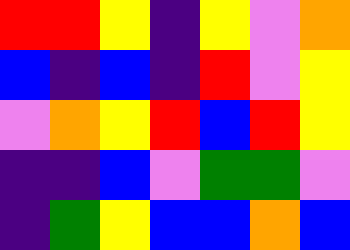[["red", "red", "yellow", "indigo", "yellow", "violet", "orange"], ["blue", "indigo", "blue", "indigo", "red", "violet", "yellow"], ["violet", "orange", "yellow", "red", "blue", "red", "yellow"], ["indigo", "indigo", "blue", "violet", "green", "green", "violet"], ["indigo", "green", "yellow", "blue", "blue", "orange", "blue"]]